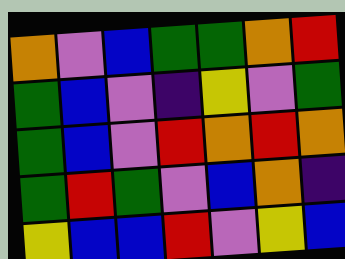[["orange", "violet", "blue", "green", "green", "orange", "red"], ["green", "blue", "violet", "indigo", "yellow", "violet", "green"], ["green", "blue", "violet", "red", "orange", "red", "orange"], ["green", "red", "green", "violet", "blue", "orange", "indigo"], ["yellow", "blue", "blue", "red", "violet", "yellow", "blue"]]